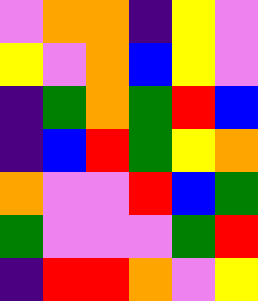[["violet", "orange", "orange", "indigo", "yellow", "violet"], ["yellow", "violet", "orange", "blue", "yellow", "violet"], ["indigo", "green", "orange", "green", "red", "blue"], ["indigo", "blue", "red", "green", "yellow", "orange"], ["orange", "violet", "violet", "red", "blue", "green"], ["green", "violet", "violet", "violet", "green", "red"], ["indigo", "red", "red", "orange", "violet", "yellow"]]